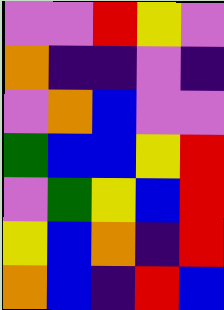[["violet", "violet", "red", "yellow", "violet"], ["orange", "indigo", "indigo", "violet", "indigo"], ["violet", "orange", "blue", "violet", "violet"], ["green", "blue", "blue", "yellow", "red"], ["violet", "green", "yellow", "blue", "red"], ["yellow", "blue", "orange", "indigo", "red"], ["orange", "blue", "indigo", "red", "blue"]]